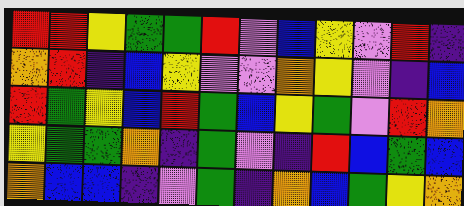[["red", "red", "yellow", "green", "green", "red", "violet", "blue", "yellow", "violet", "red", "indigo"], ["orange", "red", "indigo", "blue", "yellow", "violet", "violet", "orange", "yellow", "violet", "indigo", "blue"], ["red", "green", "yellow", "blue", "red", "green", "blue", "yellow", "green", "violet", "red", "orange"], ["yellow", "green", "green", "orange", "indigo", "green", "violet", "indigo", "red", "blue", "green", "blue"], ["orange", "blue", "blue", "indigo", "violet", "green", "indigo", "orange", "blue", "green", "yellow", "orange"]]